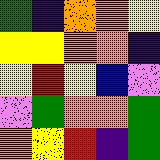[["green", "indigo", "orange", "orange", "yellow"], ["yellow", "yellow", "orange", "orange", "indigo"], ["yellow", "red", "yellow", "blue", "violet"], ["violet", "green", "orange", "orange", "green"], ["orange", "yellow", "red", "indigo", "green"]]